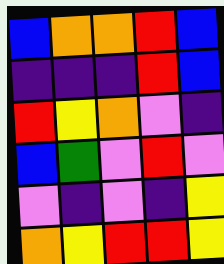[["blue", "orange", "orange", "red", "blue"], ["indigo", "indigo", "indigo", "red", "blue"], ["red", "yellow", "orange", "violet", "indigo"], ["blue", "green", "violet", "red", "violet"], ["violet", "indigo", "violet", "indigo", "yellow"], ["orange", "yellow", "red", "red", "yellow"]]